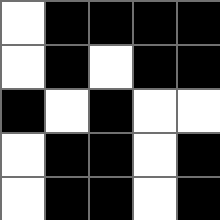[["white", "black", "black", "black", "black"], ["white", "black", "white", "black", "black"], ["black", "white", "black", "white", "white"], ["white", "black", "black", "white", "black"], ["white", "black", "black", "white", "black"]]